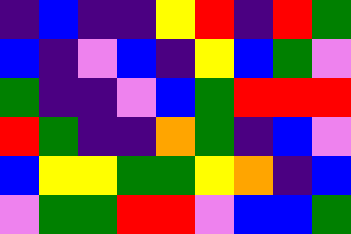[["indigo", "blue", "indigo", "indigo", "yellow", "red", "indigo", "red", "green"], ["blue", "indigo", "violet", "blue", "indigo", "yellow", "blue", "green", "violet"], ["green", "indigo", "indigo", "violet", "blue", "green", "red", "red", "red"], ["red", "green", "indigo", "indigo", "orange", "green", "indigo", "blue", "violet"], ["blue", "yellow", "yellow", "green", "green", "yellow", "orange", "indigo", "blue"], ["violet", "green", "green", "red", "red", "violet", "blue", "blue", "green"]]